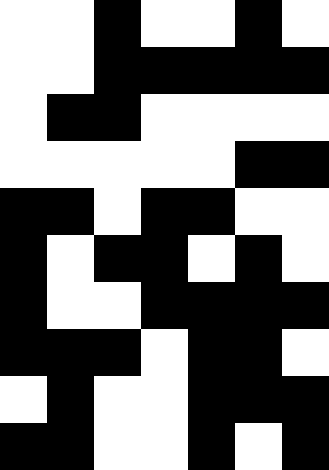[["white", "white", "black", "white", "white", "black", "white"], ["white", "white", "black", "black", "black", "black", "black"], ["white", "black", "black", "white", "white", "white", "white"], ["white", "white", "white", "white", "white", "black", "black"], ["black", "black", "white", "black", "black", "white", "white"], ["black", "white", "black", "black", "white", "black", "white"], ["black", "white", "white", "black", "black", "black", "black"], ["black", "black", "black", "white", "black", "black", "white"], ["white", "black", "white", "white", "black", "black", "black"], ["black", "black", "white", "white", "black", "white", "black"]]